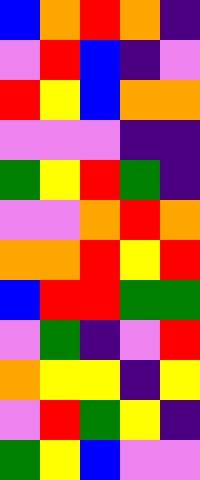[["blue", "orange", "red", "orange", "indigo"], ["violet", "red", "blue", "indigo", "violet"], ["red", "yellow", "blue", "orange", "orange"], ["violet", "violet", "violet", "indigo", "indigo"], ["green", "yellow", "red", "green", "indigo"], ["violet", "violet", "orange", "red", "orange"], ["orange", "orange", "red", "yellow", "red"], ["blue", "red", "red", "green", "green"], ["violet", "green", "indigo", "violet", "red"], ["orange", "yellow", "yellow", "indigo", "yellow"], ["violet", "red", "green", "yellow", "indigo"], ["green", "yellow", "blue", "violet", "violet"]]